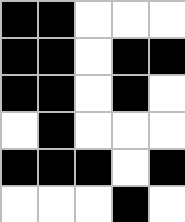[["black", "black", "white", "white", "white"], ["black", "black", "white", "black", "black"], ["black", "black", "white", "black", "white"], ["white", "black", "white", "white", "white"], ["black", "black", "black", "white", "black"], ["white", "white", "white", "black", "white"]]